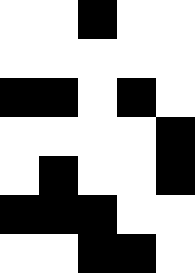[["white", "white", "black", "white", "white"], ["white", "white", "white", "white", "white"], ["black", "black", "white", "black", "white"], ["white", "white", "white", "white", "black"], ["white", "black", "white", "white", "black"], ["black", "black", "black", "white", "white"], ["white", "white", "black", "black", "white"]]